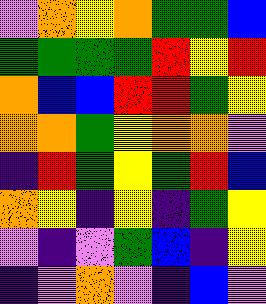[["violet", "orange", "yellow", "orange", "green", "green", "blue"], ["green", "green", "green", "green", "red", "yellow", "red"], ["orange", "blue", "blue", "red", "red", "green", "yellow"], ["orange", "orange", "green", "yellow", "orange", "orange", "violet"], ["indigo", "red", "green", "yellow", "green", "red", "blue"], ["orange", "yellow", "indigo", "yellow", "indigo", "green", "yellow"], ["violet", "indigo", "violet", "green", "blue", "indigo", "yellow"], ["indigo", "violet", "orange", "violet", "indigo", "blue", "violet"]]